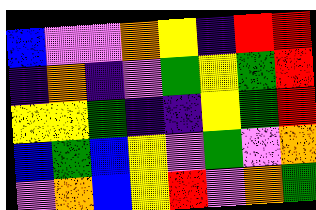[["blue", "violet", "violet", "orange", "yellow", "indigo", "red", "red"], ["indigo", "orange", "indigo", "violet", "green", "yellow", "green", "red"], ["yellow", "yellow", "green", "indigo", "indigo", "yellow", "green", "red"], ["blue", "green", "blue", "yellow", "violet", "green", "violet", "orange"], ["violet", "orange", "blue", "yellow", "red", "violet", "orange", "green"]]